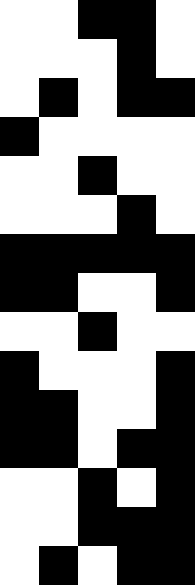[["white", "white", "black", "black", "white"], ["white", "white", "white", "black", "white"], ["white", "black", "white", "black", "black"], ["black", "white", "white", "white", "white"], ["white", "white", "black", "white", "white"], ["white", "white", "white", "black", "white"], ["black", "black", "black", "black", "black"], ["black", "black", "white", "white", "black"], ["white", "white", "black", "white", "white"], ["black", "white", "white", "white", "black"], ["black", "black", "white", "white", "black"], ["black", "black", "white", "black", "black"], ["white", "white", "black", "white", "black"], ["white", "white", "black", "black", "black"], ["white", "black", "white", "black", "black"]]